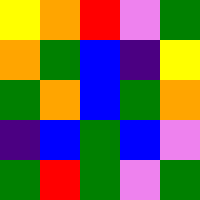[["yellow", "orange", "red", "violet", "green"], ["orange", "green", "blue", "indigo", "yellow"], ["green", "orange", "blue", "green", "orange"], ["indigo", "blue", "green", "blue", "violet"], ["green", "red", "green", "violet", "green"]]